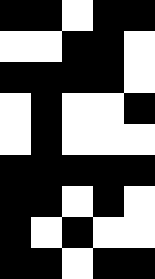[["black", "black", "white", "black", "black"], ["white", "white", "black", "black", "white"], ["black", "black", "black", "black", "white"], ["white", "black", "white", "white", "black"], ["white", "black", "white", "white", "white"], ["black", "black", "black", "black", "black"], ["black", "black", "white", "black", "white"], ["black", "white", "black", "white", "white"], ["black", "black", "white", "black", "black"]]